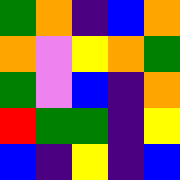[["green", "orange", "indigo", "blue", "orange"], ["orange", "violet", "yellow", "orange", "green"], ["green", "violet", "blue", "indigo", "orange"], ["red", "green", "green", "indigo", "yellow"], ["blue", "indigo", "yellow", "indigo", "blue"]]